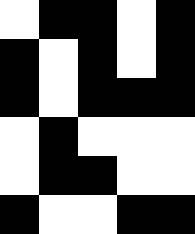[["white", "black", "black", "white", "black"], ["black", "white", "black", "white", "black"], ["black", "white", "black", "black", "black"], ["white", "black", "white", "white", "white"], ["white", "black", "black", "white", "white"], ["black", "white", "white", "black", "black"]]